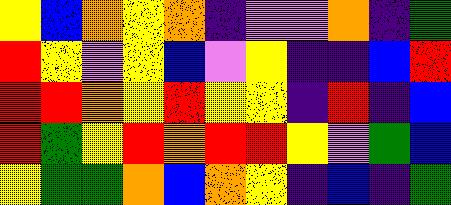[["yellow", "blue", "orange", "yellow", "orange", "indigo", "violet", "violet", "orange", "indigo", "green"], ["red", "yellow", "violet", "yellow", "blue", "violet", "yellow", "indigo", "indigo", "blue", "red"], ["red", "red", "orange", "yellow", "red", "yellow", "yellow", "indigo", "red", "indigo", "blue"], ["red", "green", "yellow", "red", "orange", "red", "red", "yellow", "violet", "green", "blue"], ["yellow", "green", "green", "orange", "blue", "orange", "yellow", "indigo", "blue", "indigo", "green"]]